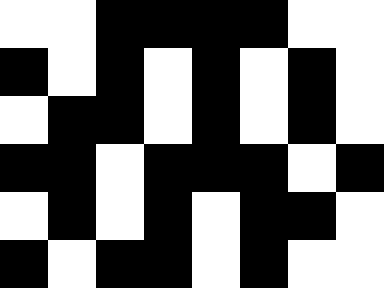[["white", "white", "black", "black", "black", "black", "white", "white"], ["black", "white", "black", "white", "black", "white", "black", "white"], ["white", "black", "black", "white", "black", "white", "black", "white"], ["black", "black", "white", "black", "black", "black", "white", "black"], ["white", "black", "white", "black", "white", "black", "black", "white"], ["black", "white", "black", "black", "white", "black", "white", "white"]]